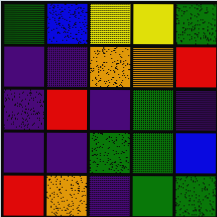[["green", "blue", "yellow", "yellow", "green"], ["indigo", "indigo", "orange", "orange", "red"], ["indigo", "red", "indigo", "green", "indigo"], ["indigo", "indigo", "green", "green", "blue"], ["red", "orange", "indigo", "green", "green"]]